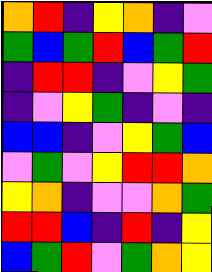[["orange", "red", "indigo", "yellow", "orange", "indigo", "violet"], ["green", "blue", "green", "red", "blue", "green", "red"], ["indigo", "red", "red", "indigo", "violet", "yellow", "green"], ["indigo", "violet", "yellow", "green", "indigo", "violet", "indigo"], ["blue", "blue", "indigo", "violet", "yellow", "green", "blue"], ["violet", "green", "violet", "yellow", "red", "red", "orange"], ["yellow", "orange", "indigo", "violet", "violet", "orange", "green"], ["red", "red", "blue", "indigo", "red", "indigo", "yellow"], ["blue", "green", "red", "violet", "green", "orange", "yellow"]]